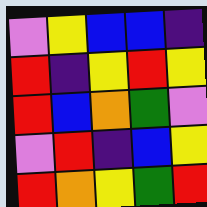[["violet", "yellow", "blue", "blue", "indigo"], ["red", "indigo", "yellow", "red", "yellow"], ["red", "blue", "orange", "green", "violet"], ["violet", "red", "indigo", "blue", "yellow"], ["red", "orange", "yellow", "green", "red"]]